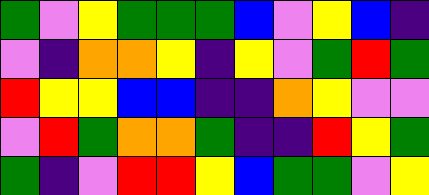[["green", "violet", "yellow", "green", "green", "green", "blue", "violet", "yellow", "blue", "indigo"], ["violet", "indigo", "orange", "orange", "yellow", "indigo", "yellow", "violet", "green", "red", "green"], ["red", "yellow", "yellow", "blue", "blue", "indigo", "indigo", "orange", "yellow", "violet", "violet"], ["violet", "red", "green", "orange", "orange", "green", "indigo", "indigo", "red", "yellow", "green"], ["green", "indigo", "violet", "red", "red", "yellow", "blue", "green", "green", "violet", "yellow"]]